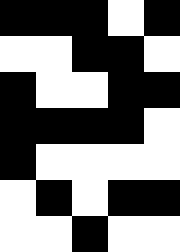[["black", "black", "black", "white", "black"], ["white", "white", "black", "black", "white"], ["black", "white", "white", "black", "black"], ["black", "black", "black", "black", "white"], ["black", "white", "white", "white", "white"], ["white", "black", "white", "black", "black"], ["white", "white", "black", "white", "white"]]